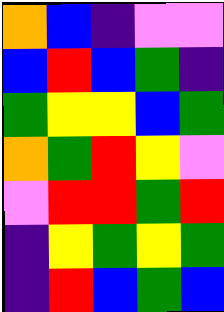[["orange", "blue", "indigo", "violet", "violet"], ["blue", "red", "blue", "green", "indigo"], ["green", "yellow", "yellow", "blue", "green"], ["orange", "green", "red", "yellow", "violet"], ["violet", "red", "red", "green", "red"], ["indigo", "yellow", "green", "yellow", "green"], ["indigo", "red", "blue", "green", "blue"]]